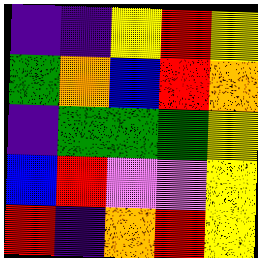[["indigo", "indigo", "yellow", "red", "yellow"], ["green", "orange", "blue", "red", "orange"], ["indigo", "green", "green", "green", "yellow"], ["blue", "red", "violet", "violet", "yellow"], ["red", "indigo", "orange", "red", "yellow"]]